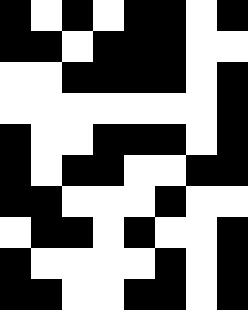[["black", "white", "black", "white", "black", "black", "white", "black"], ["black", "black", "white", "black", "black", "black", "white", "white"], ["white", "white", "black", "black", "black", "black", "white", "black"], ["white", "white", "white", "white", "white", "white", "white", "black"], ["black", "white", "white", "black", "black", "black", "white", "black"], ["black", "white", "black", "black", "white", "white", "black", "black"], ["black", "black", "white", "white", "white", "black", "white", "white"], ["white", "black", "black", "white", "black", "white", "white", "black"], ["black", "white", "white", "white", "white", "black", "white", "black"], ["black", "black", "white", "white", "black", "black", "white", "black"]]